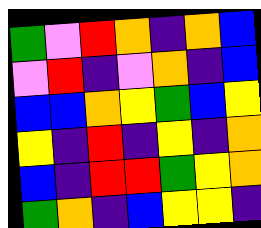[["green", "violet", "red", "orange", "indigo", "orange", "blue"], ["violet", "red", "indigo", "violet", "orange", "indigo", "blue"], ["blue", "blue", "orange", "yellow", "green", "blue", "yellow"], ["yellow", "indigo", "red", "indigo", "yellow", "indigo", "orange"], ["blue", "indigo", "red", "red", "green", "yellow", "orange"], ["green", "orange", "indigo", "blue", "yellow", "yellow", "indigo"]]